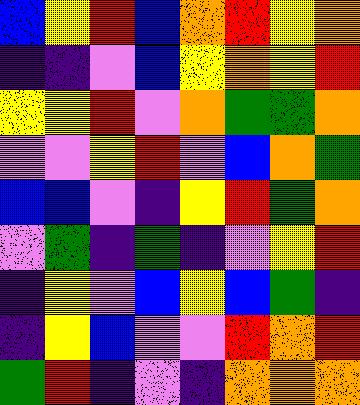[["blue", "yellow", "red", "blue", "orange", "red", "yellow", "orange"], ["indigo", "indigo", "violet", "blue", "yellow", "orange", "yellow", "red"], ["yellow", "yellow", "red", "violet", "orange", "green", "green", "orange"], ["violet", "violet", "yellow", "red", "violet", "blue", "orange", "green"], ["blue", "blue", "violet", "indigo", "yellow", "red", "green", "orange"], ["violet", "green", "indigo", "green", "indigo", "violet", "yellow", "red"], ["indigo", "yellow", "violet", "blue", "yellow", "blue", "green", "indigo"], ["indigo", "yellow", "blue", "violet", "violet", "red", "orange", "red"], ["green", "red", "indigo", "violet", "indigo", "orange", "orange", "orange"]]